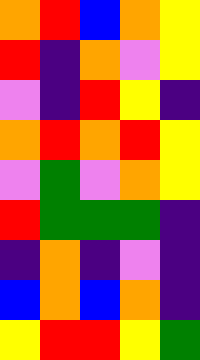[["orange", "red", "blue", "orange", "yellow"], ["red", "indigo", "orange", "violet", "yellow"], ["violet", "indigo", "red", "yellow", "indigo"], ["orange", "red", "orange", "red", "yellow"], ["violet", "green", "violet", "orange", "yellow"], ["red", "green", "green", "green", "indigo"], ["indigo", "orange", "indigo", "violet", "indigo"], ["blue", "orange", "blue", "orange", "indigo"], ["yellow", "red", "red", "yellow", "green"]]